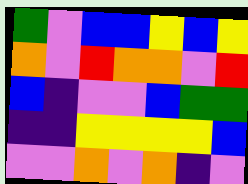[["green", "violet", "blue", "blue", "yellow", "blue", "yellow"], ["orange", "violet", "red", "orange", "orange", "violet", "red"], ["blue", "indigo", "violet", "violet", "blue", "green", "green"], ["indigo", "indigo", "yellow", "yellow", "yellow", "yellow", "blue"], ["violet", "violet", "orange", "violet", "orange", "indigo", "violet"]]